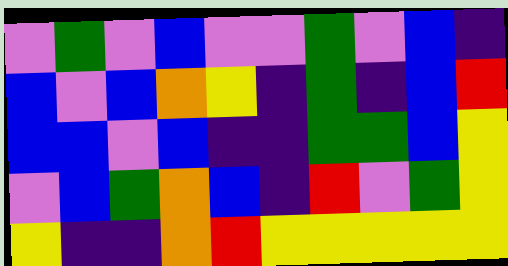[["violet", "green", "violet", "blue", "violet", "violet", "green", "violet", "blue", "indigo"], ["blue", "violet", "blue", "orange", "yellow", "indigo", "green", "indigo", "blue", "red"], ["blue", "blue", "violet", "blue", "indigo", "indigo", "green", "green", "blue", "yellow"], ["violet", "blue", "green", "orange", "blue", "indigo", "red", "violet", "green", "yellow"], ["yellow", "indigo", "indigo", "orange", "red", "yellow", "yellow", "yellow", "yellow", "yellow"]]